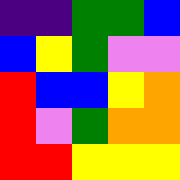[["indigo", "indigo", "green", "green", "blue"], ["blue", "yellow", "green", "violet", "violet"], ["red", "blue", "blue", "yellow", "orange"], ["red", "violet", "green", "orange", "orange"], ["red", "red", "yellow", "yellow", "yellow"]]